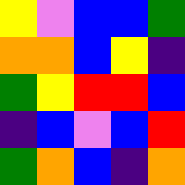[["yellow", "violet", "blue", "blue", "green"], ["orange", "orange", "blue", "yellow", "indigo"], ["green", "yellow", "red", "red", "blue"], ["indigo", "blue", "violet", "blue", "red"], ["green", "orange", "blue", "indigo", "orange"]]